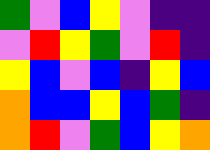[["green", "violet", "blue", "yellow", "violet", "indigo", "indigo"], ["violet", "red", "yellow", "green", "violet", "red", "indigo"], ["yellow", "blue", "violet", "blue", "indigo", "yellow", "blue"], ["orange", "blue", "blue", "yellow", "blue", "green", "indigo"], ["orange", "red", "violet", "green", "blue", "yellow", "orange"]]